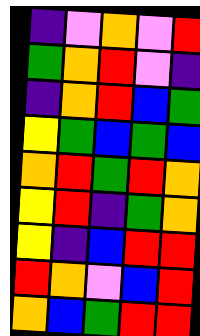[["indigo", "violet", "orange", "violet", "red"], ["green", "orange", "red", "violet", "indigo"], ["indigo", "orange", "red", "blue", "green"], ["yellow", "green", "blue", "green", "blue"], ["orange", "red", "green", "red", "orange"], ["yellow", "red", "indigo", "green", "orange"], ["yellow", "indigo", "blue", "red", "red"], ["red", "orange", "violet", "blue", "red"], ["orange", "blue", "green", "red", "red"]]